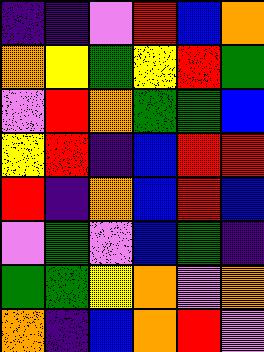[["indigo", "indigo", "violet", "red", "blue", "orange"], ["orange", "yellow", "green", "yellow", "red", "green"], ["violet", "red", "orange", "green", "green", "blue"], ["yellow", "red", "indigo", "blue", "red", "red"], ["red", "indigo", "orange", "blue", "red", "blue"], ["violet", "green", "violet", "blue", "green", "indigo"], ["green", "green", "yellow", "orange", "violet", "orange"], ["orange", "indigo", "blue", "orange", "red", "violet"]]